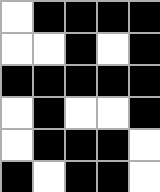[["white", "black", "black", "black", "black"], ["white", "white", "black", "white", "black"], ["black", "black", "black", "black", "black"], ["white", "black", "white", "white", "black"], ["white", "black", "black", "black", "white"], ["black", "white", "black", "black", "white"]]